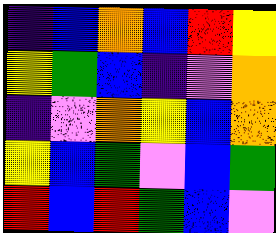[["indigo", "blue", "orange", "blue", "red", "yellow"], ["yellow", "green", "blue", "indigo", "violet", "orange"], ["indigo", "violet", "orange", "yellow", "blue", "orange"], ["yellow", "blue", "green", "violet", "blue", "green"], ["red", "blue", "red", "green", "blue", "violet"]]